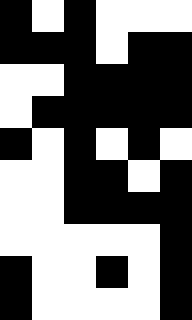[["black", "white", "black", "white", "white", "white"], ["black", "black", "black", "white", "black", "black"], ["white", "white", "black", "black", "black", "black"], ["white", "black", "black", "black", "black", "black"], ["black", "white", "black", "white", "black", "white"], ["white", "white", "black", "black", "white", "black"], ["white", "white", "black", "black", "black", "black"], ["white", "white", "white", "white", "white", "black"], ["black", "white", "white", "black", "white", "black"], ["black", "white", "white", "white", "white", "black"]]